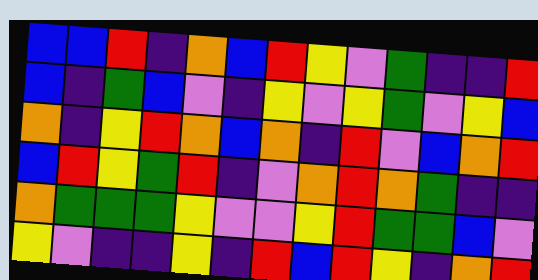[["blue", "blue", "red", "indigo", "orange", "blue", "red", "yellow", "violet", "green", "indigo", "indigo", "red"], ["blue", "indigo", "green", "blue", "violet", "indigo", "yellow", "violet", "yellow", "green", "violet", "yellow", "blue"], ["orange", "indigo", "yellow", "red", "orange", "blue", "orange", "indigo", "red", "violet", "blue", "orange", "red"], ["blue", "red", "yellow", "green", "red", "indigo", "violet", "orange", "red", "orange", "green", "indigo", "indigo"], ["orange", "green", "green", "green", "yellow", "violet", "violet", "yellow", "red", "green", "green", "blue", "violet"], ["yellow", "violet", "indigo", "indigo", "yellow", "indigo", "red", "blue", "red", "yellow", "indigo", "orange", "red"]]